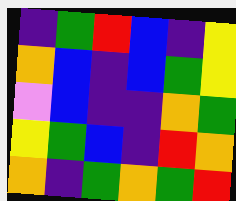[["indigo", "green", "red", "blue", "indigo", "yellow"], ["orange", "blue", "indigo", "blue", "green", "yellow"], ["violet", "blue", "indigo", "indigo", "orange", "green"], ["yellow", "green", "blue", "indigo", "red", "orange"], ["orange", "indigo", "green", "orange", "green", "red"]]